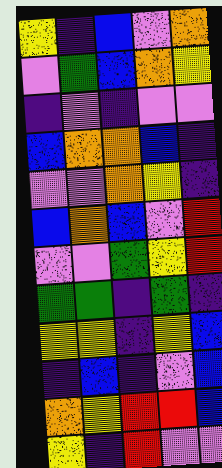[["yellow", "indigo", "blue", "violet", "orange"], ["violet", "green", "blue", "orange", "yellow"], ["indigo", "violet", "indigo", "violet", "violet"], ["blue", "orange", "orange", "blue", "indigo"], ["violet", "violet", "orange", "yellow", "indigo"], ["blue", "orange", "blue", "violet", "red"], ["violet", "violet", "green", "yellow", "red"], ["green", "green", "indigo", "green", "indigo"], ["yellow", "yellow", "indigo", "yellow", "blue"], ["indigo", "blue", "indigo", "violet", "blue"], ["orange", "yellow", "red", "red", "blue"], ["yellow", "indigo", "red", "violet", "violet"]]